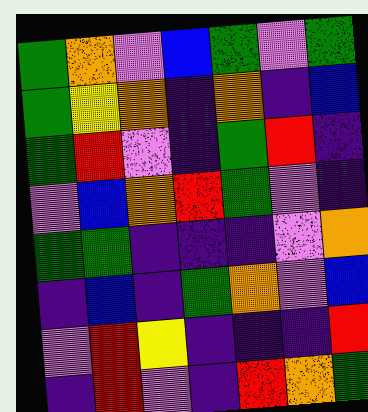[["green", "orange", "violet", "blue", "green", "violet", "green"], ["green", "yellow", "orange", "indigo", "orange", "indigo", "blue"], ["green", "red", "violet", "indigo", "green", "red", "indigo"], ["violet", "blue", "orange", "red", "green", "violet", "indigo"], ["green", "green", "indigo", "indigo", "indigo", "violet", "orange"], ["indigo", "blue", "indigo", "green", "orange", "violet", "blue"], ["violet", "red", "yellow", "indigo", "indigo", "indigo", "red"], ["indigo", "red", "violet", "indigo", "red", "orange", "green"]]